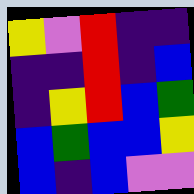[["yellow", "violet", "red", "indigo", "indigo"], ["indigo", "indigo", "red", "indigo", "blue"], ["indigo", "yellow", "red", "blue", "green"], ["blue", "green", "blue", "blue", "yellow"], ["blue", "indigo", "blue", "violet", "violet"]]